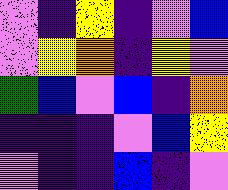[["violet", "indigo", "yellow", "indigo", "violet", "blue"], ["violet", "yellow", "orange", "indigo", "yellow", "violet"], ["green", "blue", "violet", "blue", "indigo", "orange"], ["indigo", "indigo", "indigo", "violet", "blue", "yellow"], ["violet", "indigo", "indigo", "blue", "indigo", "violet"]]